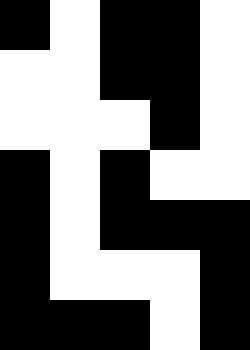[["black", "white", "black", "black", "white"], ["white", "white", "black", "black", "white"], ["white", "white", "white", "black", "white"], ["black", "white", "black", "white", "white"], ["black", "white", "black", "black", "black"], ["black", "white", "white", "white", "black"], ["black", "black", "black", "white", "black"]]